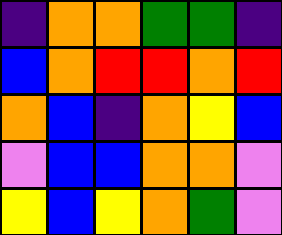[["indigo", "orange", "orange", "green", "green", "indigo"], ["blue", "orange", "red", "red", "orange", "red"], ["orange", "blue", "indigo", "orange", "yellow", "blue"], ["violet", "blue", "blue", "orange", "orange", "violet"], ["yellow", "blue", "yellow", "orange", "green", "violet"]]